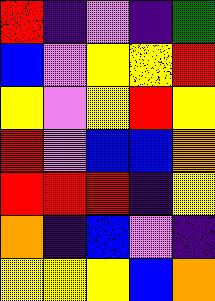[["red", "indigo", "violet", "indigo", "green"], ["blue", "violet", "yellow", "yellow", "red"], ["yellow", "violet", "yellow", "red", "yellow"], ["red", "violet", "blue", "blue", "orange"], ["red", "red", "red", "indigo", "yellow"], ["orange", "indigo", "blue", "violet", "indigo"], ["yellow", "yellow", "yellow", "blue", "orange"]]